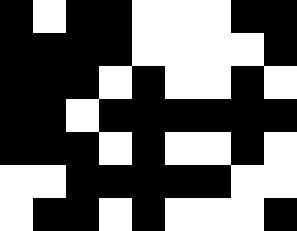[["black", "white", "black", "black", "white", "white", "white", "black", "black"], ["black", "black", "black", "black", "white", "white", "white", "white", "black"], ["black", "black", "black", "white", "black", "white", "white", "black", "white"], ["black", "black", "white", "black", "black", "black", "black", "black", "black"], ["black", "black", "black", "white", "black", "white", "white", "black", "white"], ["white", "white", "black", "black", "black", "black", "black", "white", "white"], ["white", "black", "black", "white", "black", "white", "white", "white", "black"]]